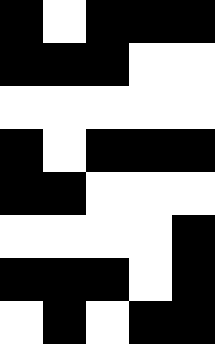[["black", "white", "black", "black", "black"], ["black", "black", "black", "white", "white"], ["white", "white", "white", "white", "white"], ["black", "white", "black", "black", "black"], ["black", "black", "white", "white", "white"], ["white", "white", "white", "white", "black"], ["black", "black", "black", "white", "black"], ["white", "black", "white", "black", "black"]]